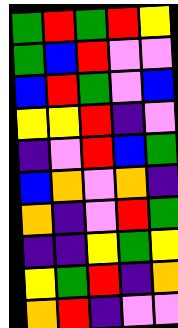[["green", "red", "green", "red", "yellow"], ["green", "blue", "red", "violet", "violet"], ["blue", "red", "green", "violet", "blue"], ["yellow", "yellow", "red", "indigo", "violet"], ["indigo", "violet", "red", "blue", "green"], ["blue", "orange", "violet", "orange", "indigo"], ["orange", "indigo", "violet", "red", "green"], ["indigo", "indigo", "yellow", "green", "yellow"], ["yellow", "green", "red", "indigo", "orange"], ["orange", "red", "indigo", "violet", "violet"]]